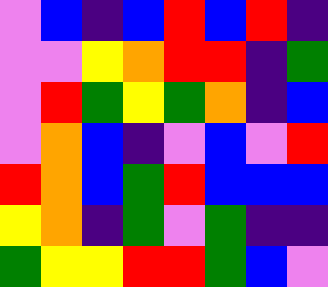[["violet", "blue", "indigo", "blue", "red", "blue", "red", "indigo"], ["violet", "violet", "yellow", "orange", "red", "red", "indigo", "green"], ["violet", "red", "green", "yellow", "green", "orange", "indigo", "blue"], ["violet", "orange", "blue", "indigo", "violet", "blue", "violet", "red"], ["red", "orange", "blue", "green", "red", "blue", "blue", "blue"], ["yellow", "orange", "indigo", "green", "violet", "green", "indigo", "indigo"], ["green", "yellow", "yellow", "red", "red", "green", "blue", "violet"]]